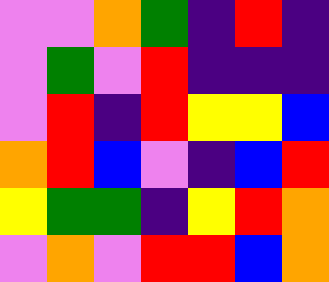[["violet", "violet", "orange", "green", "indigo", "red", "indigo"], ["violet", "green", "violet", "red", "indigo", "indigo", "indigo"], ["violet", "red", "indigo", "red", "yellow", "yellow", "blue"], ["orange", "red", "blue", "violet", "indigo", "blue", "red"], ["yellow", "green", "green", "indigo", "yellow", "red", "orange"], ["violet", "orange", "violet", "red", "red", "blue", "orange"]]